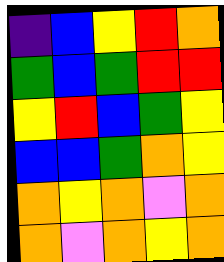[["indigo", "blue", "yellow", "red", "orange"], ["green", "blue", "green", "red", "red"], ["yellow", "red", "blue", "green", "yellow"], ["blue", "blue", "green", "orange", "yellow"], ["orange", "yellow", "orange", "violet", "orange"], ["orange", "violet", "orange", "yellow", "orange"]]